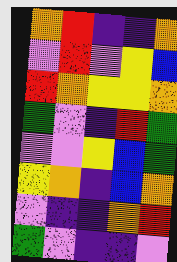[["orange", "red", "indigo", "indigo", "orange"], ["violet", "red", "violet", "yellow", "blue"], ["red", "orange", "yellow", "yellow", "orange"], ["green", "violet", "indigo", "red", "green"], ["violet", "violet", "yellow", "blue", "green"], ["yellow", "orange", "indigo", "blue", "orange"], ["violet", "indigo", "indigo", "orange", "red"], ["green", "violet", "indigo", "indigo", "violet"]]